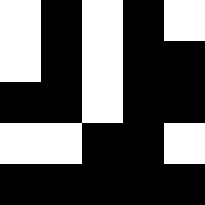[["white", "black", "white", "black", "white"], ["white", "black", "white", "black", "black"], ["black", "black", "white", "black", "black"], ["white", "white", "black", "black", "white"], ["black", "black", "black", "black", "black"]]